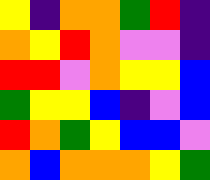[["yellow", "indigo", "orange", "orange", "green", "red", "indigo"], ["orange", "yellow", "red", "orange", "violet", "violet", "indigo"], ["red", "red", "violet", "orange", "yellow", "yellow", "blue"], ["green", "yellow", "yellow", "blue", "indigo", "violet", "blue"], ["red", "orange", "green", "yellow", "blue", "blue", "violet"], ["orange", "blue", "orange", "orange", "orange", "yellow", "green"]]